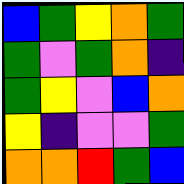[["blue", "green", "yellow", "orange", "green"], ["green", "violet", "green", "orange", "indigo"], ["green", "yellow", "violet", "blue", "orange"], ["yellow", "indigo", "violet", "violet", "green"], ["orange", "orange", "red", "green", "blue"]]